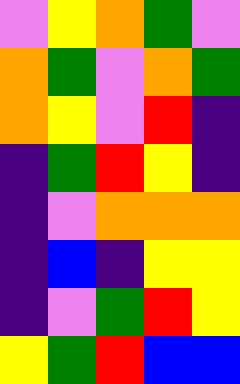[["violet", "yellow", "orange", "green", "violet"], ["orange", "green", "violet", "orange", "green"], ["orange", "yellow", "violet", "red", "indigo"], ["indigo", "green", "red", "yellow", "indigo"], ["indigo", "violet", "orange", "orange", "orange"], ["indigo", "blue", "indigo", "yellow", "yellow"], ["indigo", "violet", "green", "red", "yellow"], ["yellow", "green", "red", "blue", "blue"]]